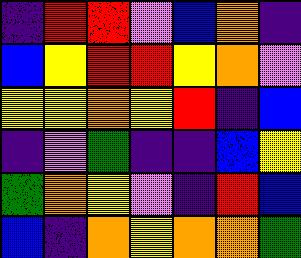[["indigo", "red", "red", "violet", "blue", "orange", "indigo"], ["blue", "yellow", "red", "red", "yellow", "orange", "violet"], ["yellow", "yellow", "orange", "yellow", "red", "indigo", "blue"], ["indigo", "violet", "green", "indigo", "indigo", "blue", "yellow"], ["green", "orange", "yellow", "violet", "indigo", "red", "blue"], ["blue", "indigo", "orange", "yellow", "orange", "orange", "green"]]